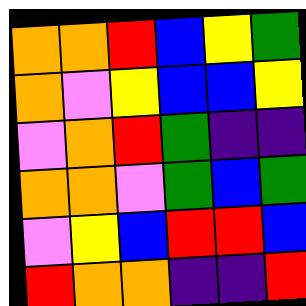[["orange", "orange", "red", "blue", "yellow", "green"], ["orange", "violet", "yellow", "blue", "blue", "yellow"], ["violet", "orange", "red", "green", "indigo", "indigo"], ["orange", "orange", "violet", "green", "blue", "green"], ["violet", "yellow", "blue", "red", "red", "blue"], ["red", "orange", "orange", "indigo", "indigo", "red"]]